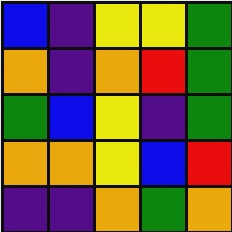[["blue", "indigo", "yellow", "yellow", "green"], ["orange", "indigo", "orange", "red", "green"], ["green", "blue", "yellow", "indigo", "green"], ["orange", "orange", "yellow", "blue", "red"], ["indigo", "indigo", "orange", "green", "orange"]]